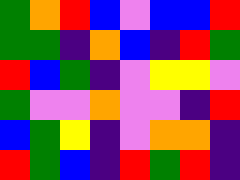[["green", "orange", "red", "blue", "violet", "blue", "blue", "red"], ["green", "green", "indigo", "orange", "blue", "indigo", "red", "green"], ["red", "blue", "green", "indigo", "violet", "yellow", "yellow", "violet"], ["green", "violet", "violet", "orange", "violet", "violet", "indigo", "red"], ["blue", "green", "yellow", "indigo", "violet", "orange", "orange", "indigo"], ["red", "green", "blue", "indigo", "red", "green", "red", "indigo"]]